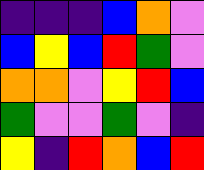[["indigo", "indigo", "indigo", "blue", "orange", "violet"], ["blue", "yellow", "blue", "red", "green", "violet"], ["orange", "orange", "violet", "yellow", "red", "blue"], ["green", "violet", "violet", "green", "violet", "indigo"], ["yellow", "indigo", "red", "orange", "blue", "red"]]